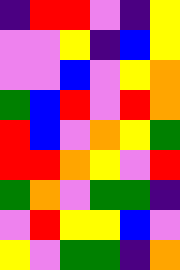[["indigo", "red", "red", "violet", "indigo", "yellow"], ["violet", "violet", "yellow", "indigo", "blue", "yellow"], ["violet", "violet", "blue", "violet", "yellow", "orange"], ["green", "blue", "red", "violet", "red", "orange"], ["red", "blue", "violet", "orange", "yellow", "green"], ["red", "red", "orange", "yellow", "violet", "red"], ["green", "orange", "violet", "green", "green", "indigo"], ["violet", "red", "yellow", "yellow", "blue", "violet"], ["yellow", "violet", "green", "green", "indigo", "orange"]]